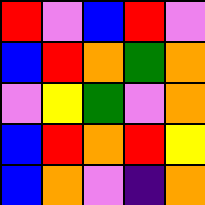[["red", "violet", "blue", "red", "violet"], ["blue", "red", "orange", "green", "orange"], ["violet", "yellow", "green", "violet", "orange"], ["blue", "red", "orange", "red", "yellow"], ["blue", "orange", "violet", "indigo", "orange"]]